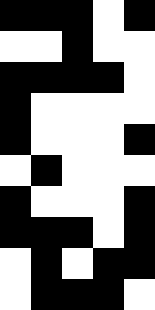[["black", "black", "black", "white", "black"], ["white", "white", "black", "white", "white"], ["black", "black", "black", "black", "white"], ["black", "white", "white", "white", "white"], ["black", "white", "white", "white", "black"], ["white", "black", "white", "white", "white"], ["black", "white", "white", "white", "black"], ["black", "black", "black", "white", "black"], ["white", "black", "white", "black", "black"], ["white", "black", "black", "black", "white"]]